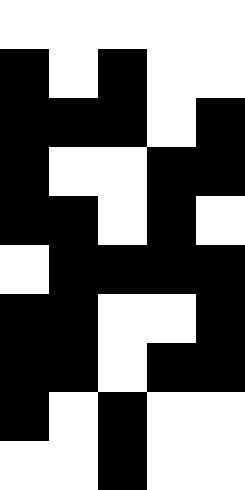[["white", "white", "white", "white", "white"], ["black", "white", "black", "white", "white"], ["black", "black", "black", "white", "black"], ["black", "white", "white", "black", "black"], ["black", "black", "white", "black", "white"], ["white", "black", "black", "black", "black"], ["black", "black", "white", "white", "black"], ["black", "black", "white", "black", "black"], ["black", "white", "black", "white", "white"], ["white", "white", "black", "white", "white"]]